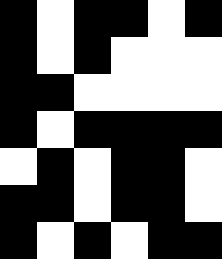[["black", "white", "black", "black", "white", "black"], ["black", "white", "black", "white", "white", "white"], ["black", "black", "white", "white", "white", "white"], ["black", "white", "black", "black", "black", "black"], ["white", "black", "white", "black", "black", "white"], ["black", "black", "white", "black", "black", "white"], ["black", "white", "black", "white", "black", "black"]]